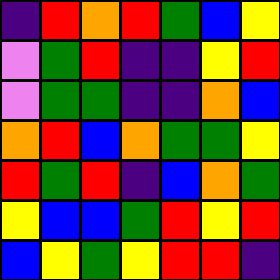[["indigo", "red", "orange", "red", "green", "blue", "yellow"], ["violet", "green", "red", "indigo", "indigo", "yellow", "red"], ["violet", "green", "green", "indigo", "indigo", "orange", "blue"], ["orange", "red", "blue", "orange", "green", "green", "yellow"], ["red", "green", "red", "indigo", "blue", "orange", "green"], ["yellow", "blue", "blue", "green", "red", "yellow", "red"], ["blue", "yellow", "green", "yellow", "red", "red", "indigo"]]